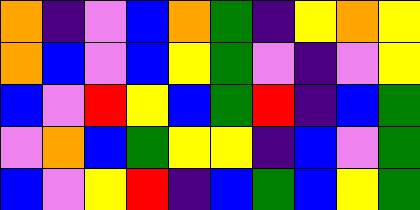[["orange", "indigo", "violet", "blue", "orange", "green", "indigo", "yellow", "orange", "yellow"], ["orange", "blue", "violet", "blue", "yellow", "green", "violet", "indigo", "violet", "yellow"], ["blue", "violet", "red", "yellow", "blue", "green", "red", "indigo", "blue", "green"], ["violet", "orange", "blue", "green", "yellow", "yellow", "indigo", "blue", "violet", "green"], ["blue", "violet", "yellow", "red", "indigo", "blue", "green", "blue", "yellow", "green"]]